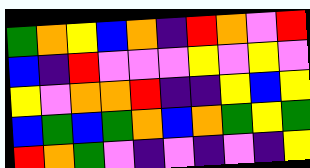[["green", "orange", "yellow", "blue", "orange", "indigo", "red", "orange", "violet", "red"], ["blue", "indigo", "red", "violet", "violet", "violet", "yellow", "violet", "yellow", "violet"], ["yellow", "violet", "orange", "orange", "red", "indigo", "indigo", "yellow", "blue", "yellow"], ["blue", "green", "blue", "green", "orange", "blue", "orange", "green", "yellow", "green"], ["red", "orange", "green", "violet", "indigo", "violet", "indigo", "violet", "indigo", "yellow"]]